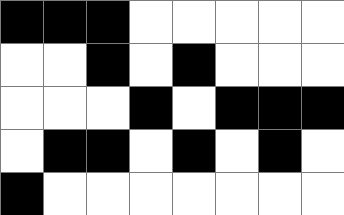[["black", "black", "black", "white", "white", "white", "white", "white"], ["white", "white", "black", "white", "black", "white", "white", "white"], ["white", "white", "white", "black", "white", "black", "black", "black"], ["white", "black", "black", "white", "black", "white", "black", "white"], ["black", "white", "white", "white", "white", "white", "white", "white"]]